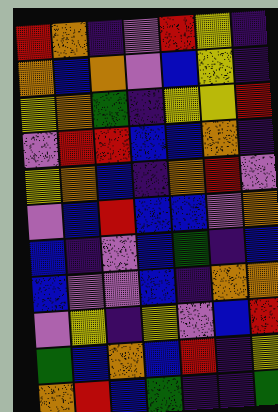[["red", "orange", "indigo", "violet", "red", "yellow", "indigo"], ["orange", "blue", "orange", "violet", "blue", "yellow", "indigo"], ["yellow", "orange", "green", "indigo", "yellow", "yellow", "red"], ["violet", "red", "red", "blue", "blue", "orange", "indigo"], ["yellow", "orange", "blue", "indigo", "orange", "red", "violet"], ["violet", "blue", "red", "blue", "blue", "violet", "orange"], ["blue", "indigo", "violet", "blue", "green", "indigo", "blue"], ["blue", "violet", "violet", "blue", "indigo", "orange", "orange"], ["violet", "yellow", "indigo", "yellow", "violet", "blue", "red"], ["green", "blue", "orange", "blue", "red", "indigo", "yellow"], ["orange", "red", "blue", "green", "indigo", "indigo", "green"]]